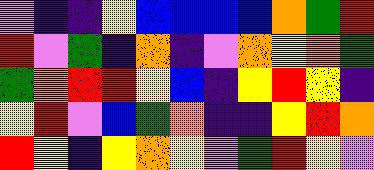[["violet", "indigo", "indigo", "yellow", "blue", "blue", "blue", "blue", "orange", "green", "red"], ["red", "violet", "green", "indigo", "orange", "indigo", "violet", "orange", "yellow", "orange", "green"], ["green", "orange", "red", "red", "yellow", "blue", "indigo", "yellow", "red", "yellow", "indigo"], ["yellow", "red", "violet", "blue", "green", "orange", "indigo", "indigo", "yellow", "red", "orange"], ["red", "yellow", "indigo", "yellow", "orange", "yellow", "violet", "green", "red", "yellow", "violet"]]